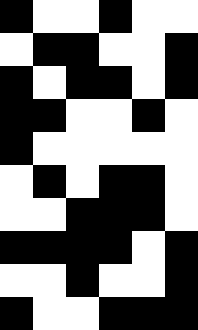[["black", "white", "white", "black", "white", "white"], ["white", "black", "black", "white", "white", "black"], ["black", "white", "black", "black", "white", "black"], ["black", "black", "white", "white", "black", "white"], ["black", "white", "white", "white", "white", "white"], ["white", "black", "white", "black", "black", "white"], ["white", "white", "black", "black", "black", "white"], ["black", "black", "black", "black", "white", "black"], ["white", "white", "black", "white", "white", "black"], ["black", "white", "white", "black", "black", "black"]]